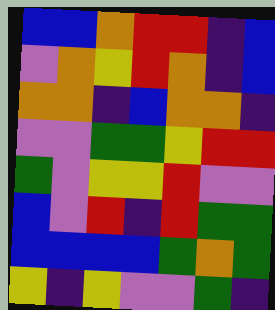[["blue", "blue", "orange", "red", "red", "indigo", "blue"], ["violet", "orange", "yellow", "red", "orange", "indigo", "blue"], ["orange", "orange", "indigo", "blue", "orange", "orange", "indigo"], ["violet", "violet", "green", "green", "yellow", "red", "red"], ["green", "violet", "yellow", "yellow", "red", "violet", "violet"], ["blue", "violet", "red", "indigo", "red", "green", "green"], ["blue", "blue", "blue", "blue", "green", "orange", "green"], ["yellow", "indigo", "yellow", "violet", "violet", "green", "indigo"]]